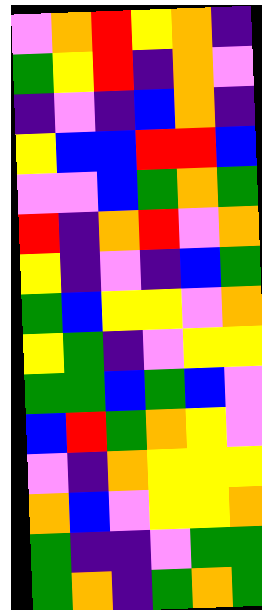[["violet", "orange", "red", "yellow", "orange", "indigo"], ["green", "yellow", "red", "indigo", "orange", "violet"], ["indigo", "violet", "indigo", "blue", "orange", "indigo"], ["yellow", "blue", "blue", "red", "red", "blue"], ["violet", "violet", "blue", "green", "orange", "green"], ["red", "indigo", "orange", "red", "violet", "orange"], ["yellow", "indigo", "violet", "indigo", "blue", "green"], ["green", "blue", "yellow", "yellow", "violet", "orange"], ["yellow", "green", "indigo", "violet", "yellow", "yellow"], ["green", "green", "blue", "green", "blue", "violet"], ["blue", "red", "green", "orange", "yellow", "violet"], ["violet", "indigo", "orange", "yellow", "yellow", "yellow"], ["orange", "blue", "violet", "yellow", "yellow", "orange"], ["green", "indigo", "indigo", "violet", "green", "green"], ["green", "orange", "indigo", "green", "orange", "green"]]